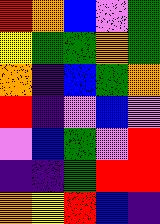[["red", "orange", "blue", "violet", "green"], ["yellow", "green", "green", "orange", "green"], ["orange", "indigo", "blue", "green", "orange"], ["red", "indigo", "violet", "blue", "violet"], ["violet", "blue", "green", "violet", "red"], ["indigo", "indigo", "green", "red", "red"], ["orange", "yellow", "red", "blue", "indigo"]]